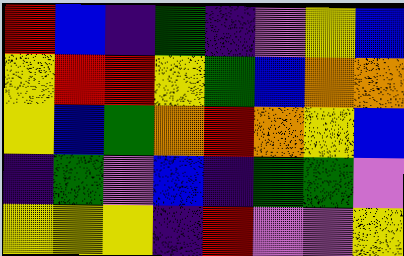[["red", "blue", "indigo", "green", "indigo", "violet", "yellow", "blue"], ["yellow", "red", "red", "yellow", "green", "blue", "orange", "orange"], ["yellow", "blue", "green", "orange", "red", "orange", "yellow", "blue"], ["indigo", "green", "violet", "blue", "indigo", "green", "green", "violet"], ["yellow", "yellow", "yellow", "indigo", "red", "violet", "violet", "yellow"]]